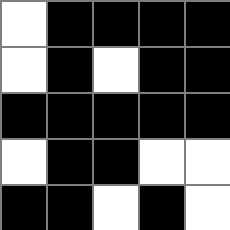[["white", "black", "black", "black", "black"], ["white", "black", "white", "black", "black"], ["black", "black", "black", "black", "black"], ["white", "black", "black", "white", "white"], ["black", "black", "white", "black", "white"]]